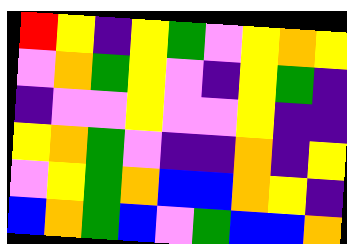[["red", "yellow", "indigo", "yellow", "green", "violet", "yellow", "orange", "yellow"], ["violet", "orange", "green", "yellow", "violet", "indigo", "yellow", "green", "indigo"], ["indigo", "violet", "violet", "yellow", "violet", "violet", "yellow", "indigo", "indigo"], ["yellow", "orange", "green", "violet", "indigo", "indigo", "orange", "indigo", "yellow"], ["violet", "yellow", "green", "orange", "blue", "blue", "orange", "yellow", "indigo"], ["blue", "orange", "green", "blue", "violet", "green", "blue", "blue", "orange"]]